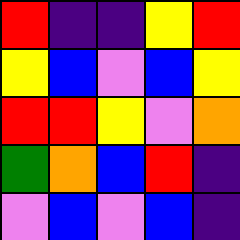[["red", "indigo", "indigo", "yellow", "red"], ["yellow", "blue", "violet", "blue", "yellow"], ["red", "red", "yellow", "violet", "orange"], ["green", "orange", "blue", "red", "indigo"], ["violet", "blue", "violet", "blue", "indigo"]]